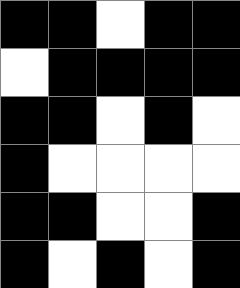[["black", "black", "white", "black", "black"], ["white", "black", "black", "black", "black"], ["black", "black", "white", "black", "white"], ["black", "white", "white", "white", "white"], ["black", "black", "white", "white", "black"], ["black", "white", "black", "white", "black"]]